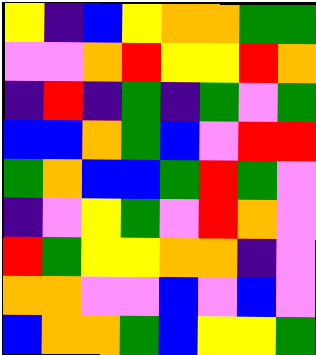[["yellow", "indigo", "blue", "yellow", "orange", "orange", "green", "green"], ["violet", "violet", "orange", "red", "yellow", "yellow", "red", "orange"], ["indigo", "red", "indigo", "green", "indigo", "green", "violet", "green"], ["blue", "blue", "orange", "green", "blue", "violet", "red", "red"], ["green", "orange", "blue", "blue", "green", "red", "green", "violet"], ["indigo", "violet", "yellow", "green", "violet", "red", "orange", "violet"], ["red", "green", "yellow", "yellow", "orange", "orange", "indigo", "violet"], ["orange", "orange", "violet", "violet", "blue", "violet", "blue", "violet"], ["blue", "orange", "orange", "green", "blue", "yellow", "yellow", "green"]]